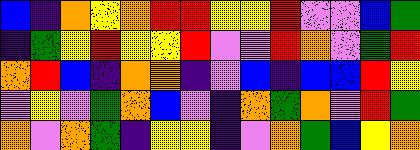[["blue", "indigo", "orange", "yellow", "orange", "red", "red", "yellow", "yellow", "red", "violet", "violet", "blue", "green"], ["indigo", "green", "yellow", "red", "yellow", "yellow", "red", "violet", "violet", "red", "orange", "violet", "green", "red"], ["orange", "red", "blue", "indigo", "orange", "orange", "indigo", "violet", "blue", "indigo", "blue", "blue", "red", "yellow"], ["violet", "yellow", "violet", "green", "orange", "blue", "violet", "indigo", "orange", "green", "orange", "violet", "red", "green"], ["orange", "violet", "orange", "green", "indigo", "yellow", "yellow", "indigo", "violet", "orange", "green", "blue", "yellow", "orange"]]